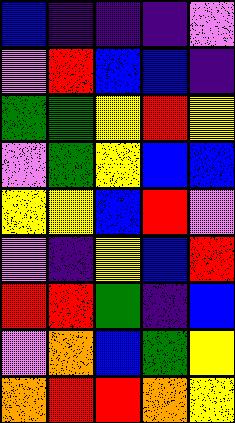[["blue", "indigo", "indigo", "indigo", "violet"], ["violet", "red", "blue", "blue", "indigo"], ["green", "green", "yellow", "red", "yellow"], ["violet", "green", "yellow", "blue", "blue"], ["yellow", "yellow", "blue", "red", "violet"], ["violet", "indigo", "yellow", "blue", "red"], ["red", "red", "green", "indigo", "blue"], ["violet", "orange", "blue", "green", "yellow"], ["orange", "red", "red", "orange", "yellow"]]